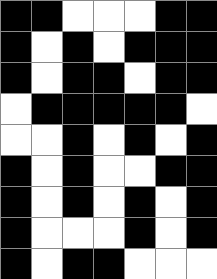[["black", "black", "white", "white", "white", "black", "black"], ["black", "white", "black", "white", "black", "black", "black"], ["black", "white", "black", "black", "white", "black", "black"], ["white", "black", "black", "black", "black", "black", "white"], ["white", "white", "black", "white", "black", "white", "black"], ["black", "white", "black", "white", "white", "black", "black"], ["black", "white", "black", "white", "black", "white", "black"], ["black", "white", "white", "white", "black", "white", "black"], ["black", "white", "black", "black", "white", "white", "white"]]